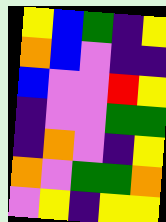[["yellow", "blue", "green", "indigo", "yellow"], ["orange", "blue", "violet", "indigo", "indigo"], ["blue", "violet", "violet", "red", "yellow"], ["indigo", "violet", "violet", "green", "green"], ["indigo", "orange", "violet", "indigo", "yellow"], ["orange", "violet", "green", "green", "orange"], ["violet", "yellow", "indigo", "yellow", "yellow"]]